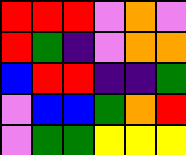[["red", "red", "red", "violet", "orange", "violet"], ["red", "green", "indigo", "violet", "orange", "orange"], ["blue", "red", "red", "indigo", "indigo", "green"], ["violet", "blue", "blue", "green", "orange", "red"], ["violet", "green", "green", "yellow", "yellow", "yellow"]]